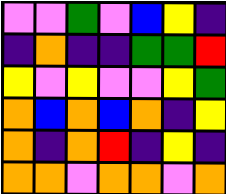[["violet", "violet", "green", "violet", "blue", "yellow", "indigo"], ["indigo", "orange", "indigo", "indigo", "green", "green", "red"], ["yellow", "violet", "yellow", "violet", "violet", "yellow", "green"], ["orange", "blue", "orange", "blue", "orange", "indigo", "yellow"], ["orange", "indigo", "orange", "red", "indigo", "yellow", "indigo"], ["orange", "orange", "violet", "orange", "orange", "violet", "orange"]]